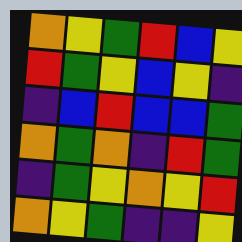[["orange", "yellow", "green", "red", "blue", "yellow"], ["red", "green", "yellow", "blue", "yellow", "indigo"], ["indigo", "blue", "red", "blue", "blue", "green"], ["orange", "green", "orange", "indigo", "red", "green"], ["indigo", "green", "yellow", "orange", "yellow", "red"], ["orange", "yellow", "green", "indigo", "indigo", "yellow"]]